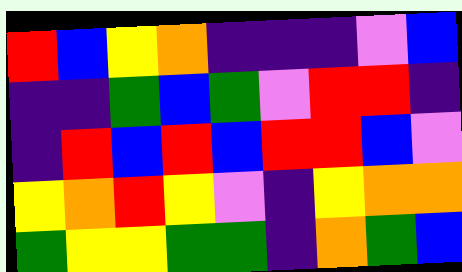[["red", "blue", "yellow", "orange", "indigo", "indigo", "indigo", "violet", "blue"], ["indigo", "indigo", "green", "blue", "green", "violet", "red", "red", "indigo"], ["indigo", "red", "blue", "red", "blue", "red", "red", "blue", "violet"], ["yellow", "orange", "red", "yellow", "violet", "indigo", "yellow", "orange", "orange"], ["green", "yellow", "yellow", "green", "green", "indigo", "orange", "green", "blue"]]